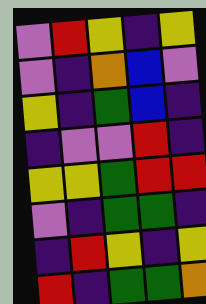[["violet", "red", "yellow", "indigo", "yellow"], ["violet", "indigo", "orange", "blue", "violet"], ["yellow", "indigo", "green", "blue", "indigo"], ["indigo", "violet", "violet", "red", "indigo"], ["yellow", "yellow", "green", "red", "red"], ["violet", "indigo", "green", "green", "indigo"], ["indigo", "red", "yellow", "indigo", "yellow"], ["red", "indigo", "green", "green", "orange"]]